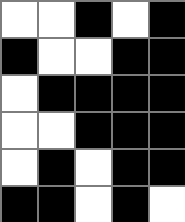[["white", "white", "black", "white", "black"], ["black", "white", "white", "black", "black"], ["white", "black", "black", "black", "black"], ["white", "white", "black", "black", "black"], ["white", "black", "white", "black", "black"], ["black", "black", "white", "black", "white"]]